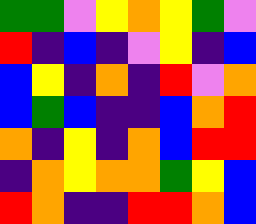[["green", "green", "violet", "yellow", "orange", "yellow", "green", "violet"], ["red", "indigo", "blue", "indigo", "violet", "yellow", "indigo", "blue"], ["blue", "yellow", "indigo", "orange", "indigo", "red", "violet", "orange"], ["blue", "green", "blue", "indigo", "indigo", "blue", "orange", "red"], ["orange", "indigo", "yellow", "indigo", "orange", "blue", "red", "red"], ["indigo", "orange", "yellow", "orange", "orange", "green", "yellow", "blue"], ["red", "orange", "indigo", "indigo", "red", "red", "orange", "blue"]]